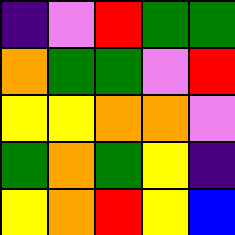[["indigo", "violet", "red", "green", "green"], ["orange", "green", "green", "violet", "red"], ["yellow", "yellow", "orange", "orange", "violet"], ["green", "orange", "green", "yellow", "indigo"], ["yellow", "orange", "red", "yellow", "blue"]]